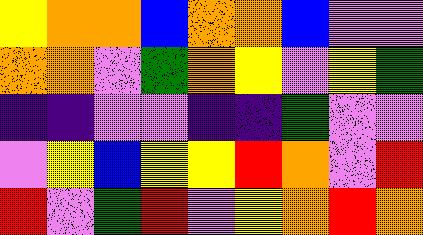[["yellow", "orange", "orange", "blue", "orange", "orange", "blue", "violet", "violet"], ["orange", "orange", "violet", "green", "orange", "yellow", "violet", "yellow", "green"], ["indigo", "indigo", "violet", "violet", "indigo", "indigo", "green", "violet", "violet"], ["violet", "yellow", "blue", "yellow", "yellow", "red", "orange", "violet", "red"], ["red", "violet", "green", "red", "violet", "yellow", "orange", "red", "orange"]]